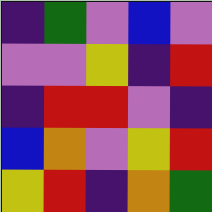[["indigo", "green", "violet", "blue", "violet"], ["violet", "violet", "yellow", "indigo", "red"], ["indigo", "red", "red", "violet", "indigo"], ["blue", "orange", "violet", "yellow", "red"], ["yellow", "red", "indigo", "orange", "green"]]